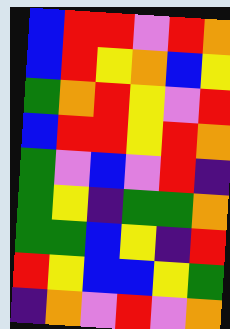[["blue", "red", "red", "violet", "red", "orange"], ["blue", "red", "yellow", "orange", "blue", "yellow"], ["green", "orange", "red", "yellow", "violet", "red"], ["blue", "red", "red", "yellow", "red", "orange"], ["green", "violet", "blue", "violet", "red", "indigo"], ["green", "yellow", "indigo", "green", "green", "orange"], ["green", "green", "blue", "yellow", "indigo", "red"], ["red", "yellow", "blue", "blue", "yellow", "green"], ["indigo", "orange", "violet", "red", "violet", "orange"]]